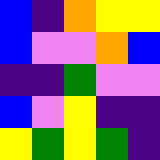[["blue", "indigo", "orange", "yellow", "yellow"], ["blue", "violet", "violet", "orange", "blue"], ["indigo", "indigo", "green", "violet", "violet"], ["blue", "violet", "yellow", "indigo", "indigo"], ["yellow", "green", "yellow", "green", "indigo"]]